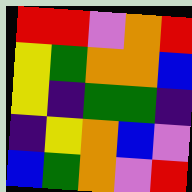[["red", "red", "violet", "orange", "red"], ["yellow", "green", "orange", "orange", "blue"], ["yellow", "indigo", "green", "green", "indigo"], ["indigo", "yellow", "orange", "blue", "violet"], ["blue", "green", "orange", "violet", "red"]]